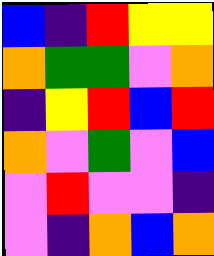[["blue", "indigo", "red", "yellow", "yellow"], ["orange", "green", "green", "violet", "orange"], ["indigo", "yellow", "red", "blue", "red"], ["orange", "violet", "green", "violet", "blue"], ["violet", "red", "violet", "violet", "indigo"], ["violet", "indigo", "orange", "blue", "orange"]]